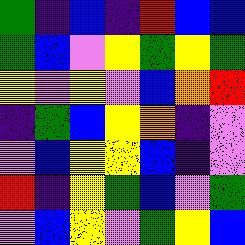[["green", "indigo", "blue", "indigo", "red", "blue", "blue"], ["green", "blue", "violet", "yellow", "green", "yellow", "green"], ["yellow", "violet", "yellow", "violet", "blue", "orange", "red"], ["indigo", "green", "blue", "yellow", "orange", "indigo", "violet"], ["violet", "blue", "yellow", "yellow", "blue", "indigo", "violet"], ["red", "indigo", "yellow", "green", "blue", "violet", "green"], ["violet", "blue", "yellow", "violet", "green", "yellow", "blue"]]